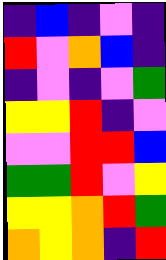[["indigo", "blue", "indigo", "violet", "indigo"], ["red", "violet", "orange", "blue", "indigo"], ["indigo", "violet", "indigo", "violet", "green"], ["yellow", "yellow", "red", "indigo", "violet"], ["violet", "violet", "red", "red", "blue"], ["green", "green", "red", "violet", "yellow"], ["yellow", "yellow", "orange", "red", "green"], ["orange", "yellow", "orange", "indigo", "red"]]